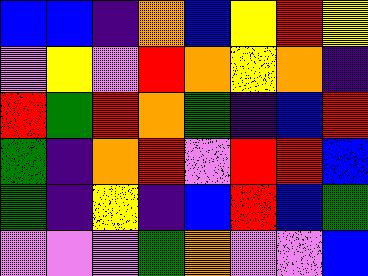[["blue", "blue", "indigo", "orange", "blue", "yellow", "red", "yellow"], ["violet", "yellow", "violet", "red", "orange", "yellow", "orange", "indigo"], ["red", "green", "red", "orange", "green", "indigo", "blue", "red"], ["green", "indigo", "orange", "red", "violet", "red", "red", "blue"], ["green", "indigo", "yellow", "indigo", "blue", "red", "blue", "green"], ["violet", "violet", "violet", "green", "orange", "violet", "violet", "blue"]]